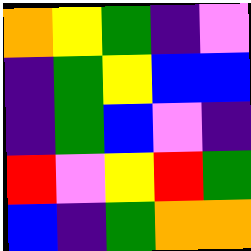[["orange", "yellow", "green", "indigo", "violet"], ["indigo", "green", "yellow", "blue", "blue"], ["indigo", "green", "blue", "violet", "indigo"], ["red", "violet", "yellow", "red", "green"], ["blue", "indigo", "green", "orange", "orange"]]